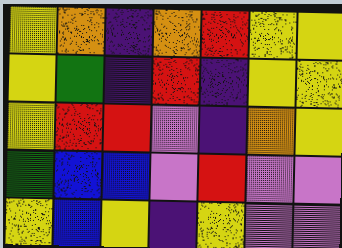[["yellow", "orange", "indigo", "orange", "red", "yellow", "yellow"], ["yellow", "green", "indigo", "red", "indigo", "yellow", "yellow"], ["yellow", "red", "red", "violet", "indigo", "orange", "yellow"], ["green", "blue", "blue", "violet", "red", "violet", "violet"], ["yellow", "blue", "yellow", "indigo", "yellow", "violet", "violet"]]